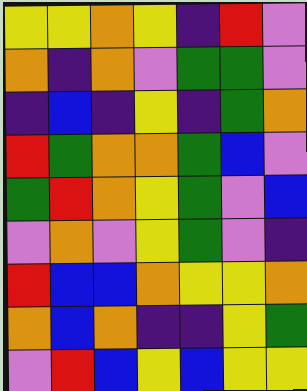[["yellow", "yellow", "orange", "yellow", "indigo", "red", "violet"], ["orange", "indigo", "orange", "violet", "green", "green", "violet"], ["indigo", "blue", "indigo", "yellow", "indigo", "green", "orange"], ["red", "green", "orange", "orange", "green", "blue", "violet"], ["green", "red", "orange", "yellow", "green", "violet", "blue"], ["violet", "orange", "violet", "yellow", "green", "violet", "indigo"], ["red", "blue", "blue", "orange", "yellow", "yellow", "orange"], ["orange", "blue", "orange", "indigo", "indigo", "yellow", "green"], ["violet", "red", "blue", "yellow", "blue", "yellow", "yellow"]]